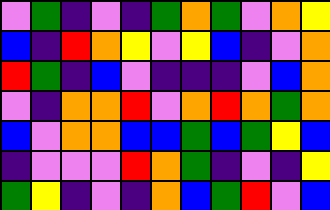[["violet", "green", "indigo", "violet", "indigo", "green", "orange", "green", "violet", "orange", "yellow"], ["blue", "indigo", "red", "orange", "yellow", "violet", "yellow", "blue", "indigo", "violet", "orange"], ["red", "green", "indigo", "blue", "violet", "indigo", "indigo", "indigo", "violet", "blue", "orange"], ["violet", "indigo", "orange", "orange", "red", "violet", "orange", "red", "orange", "green", "orange"], ["blue", "violet", "orange", "orange", "blue", "blue", "green", "blue", "green", "yellow", "blue"], ["indigo", "violet", "violet", "violet", "red", "orange", "green", "indigo", "violet", "indigo", "yellow"], ["green", "yellow", "indigo", "violet", "indigo", "orange", "blue", "green", "red", "violet", "blue"]]